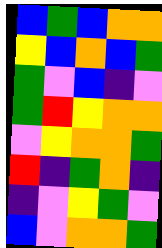[["blue", "green", "blue", "orange", "orange"], ["yellow", "blue", "orange", "blue", "green"], ["green", "violet", "blue", "indigo", "violet"], ["green", "red", "yellow", "orange", "orange"], ["violet", "yellow", "orange", "orange", "green"], ["red", "indigo", "green", "orange", "indigo"], ["indigo", "violet", "yellow", "green", "violet"], ["blue", "violet", "orange", "orange", "green"]]